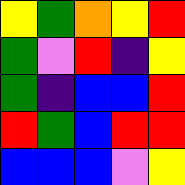[["yellow", "green", "orange", "yellow", "red"], ["green", "violet", "red", "indigo", "yellow"], ["green", "indigo", "blue", "blue", "red"], ["red", "green", "blue", "red", "red"], ["blue", "blue", "blue", "violet", "yellow"]]